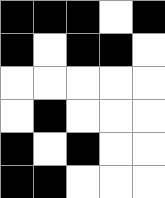[["black", "black", "black", "white", "black"], ["black", "white", "black", "black", "white"], ["white", "white", "white", "white", "white"], ["white", "black", "white", "white", "white"], ["black", "white", "black", "white", "white"], ["black", "black", "white", "white", "white"]]